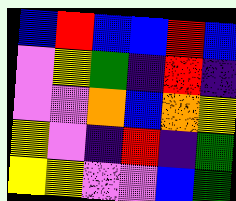[["blue", "red", "blue", "blue", "red", "blue"], ["violet", "yellow", "green", "indigo", "red", "indigo"], ["violet", "violet", "orange", "blue", "orange", "yellow"], ["yellow", "violet", "indigo", "red", "indigo", "green"], ["yellow", "yellow", "violet", "violet", "blue", "green"]]